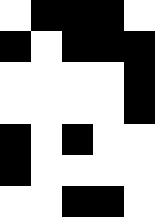[["white", "black", "black", "black", "white"], ["black", "white", "black", "black", "black"], ["white", "white", "white", "white", "black"], ["white", "white", "white", "white", "black"], ["black", "white", "black", "white", "white"], ["black", "white", "white", "white", "white"], ["white", "white", "black", "black", "white"]]